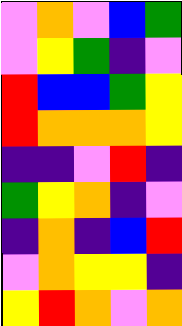[["violet", "orange", "violet", "blue", "green"], ["violet", "yellow", "green", "indigo", "violet"], ["red", "blue", "blue", "green", "yellow"], ["red", "orange", "orange", "orange", "yellow"], ["indigo", "indigo", "violet", "red", "indigo"], ["green", "yellow", "orange", "indigo", "violet"], ["indigo", "orange", "indigo", "blue", "red"], ["violet", "orange", "yellow", "yellow", "indigo"], ["yellow", "red", "orange", "violet", "orange"]]